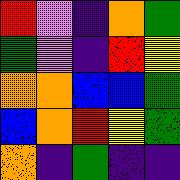[["red", "violet", "indigo", "orange", "green"], ["green", "violet", "indigo", "red", "yellow"], ["orange", "orange", "blue", "blue", "green"], ["blue", "orange", "red", "yellow", "green"], ["orange", "indigo", "green", "indigo", "indigo"]]